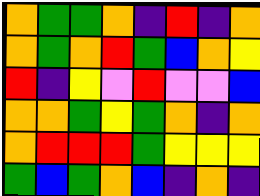[["orange", "green", "green", "orange", "indigo", "red", "indigo", "orange"], ["orange", "green", "orange", "red", "green", "blue", "orange", "yellow"], ["red", "indigo", "yellow", "violet", "red", "violet", "violet", "blue"], ["orange", "orange", "green", "yellow", "green", "orange", "indigo", "orange"], ["orange", "red", "red", "red", "green", "yellow", "yellow", "yellow"], ["green", "blue", "green", "orange", "blue", "indigo", "orange", "indigo"]]